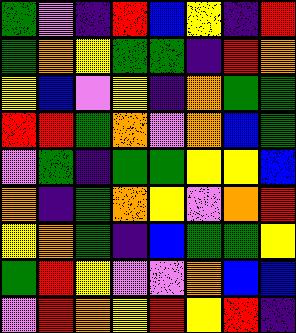[["green", "violet", "indigo", "red", "blue", "yellow", "indigo", "red"], ["green", "orange", "yellow", "green", "green", "indigo", "red", "orange"], ["yellow", "blue", "violet", "yellow", "indigo", "orange", "green", "green"], ["red", "red", "green", "orange", "violet", "orange", "blue", "green"], ["violet", "green", "indigo", "green", "green", "yellow", "yellow", "blue"], ["orange", "indigo", "green", "orange", "yellow", "violet", "orange", "red"], ["yellow", "orange", "green", "indigo", "blue", "green", "green", "yellow"], ["green", "red", "yellow", "violet", "violet", "orange", "blue", "blue"], ["violet", "red", "orange", "yellow", "red", "yellow", "red", "indigo"]]